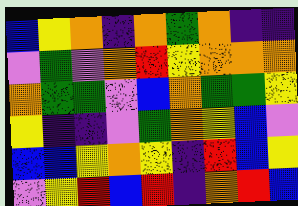[["blue", "yellow", "orange", "indigo", "orange", "green", "orange", "indigo", "indigo"], ["violet", "green", "violet", "orange", "red", "yellow", "orange", "orange", "orange"], ["orange", "green", "green", "violet", "blue", "orange", "green", "green", "yellow"], ["yellow", "indigo", "indigo", "violet", "green", "orange", "yellow", "blue", "violet"], ["blue", "blue", "yellow", "orange", "yellow", "indigo", "red", "blue", "yellow"], ["violet", "yellow", "red", "blue", "red", "indigo", "orange", "red", "blue"]]